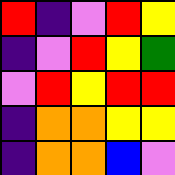[["red", "indigo", "violet", "red", "yellow"], ["indigo", "violet", "red", "yellow", "green"], ["violet", "red", "yellow", "red", "red"], ["indigo", "orange", "orange", "yellow", "yellow"], ["indigo", "orange", "orange", "blue", "violet"]]